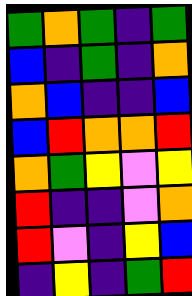[["green", "orange", "green", "indigo", "green"], ["blue", "indigo", "green", "indigo", "orange"], ["orange", "blue", "indigo", "indigo", "blue"], ["blue", "red", "orange", "orange", "red"], ["orange", "green", "yellow", "violet", "yellow"], ["red", "indigo", "indigo", "violet", "orange"], ["red", "violet", "indigo", "yellow", "blue"], ["indigo", "yellow", "indigo", "green", "red"]]